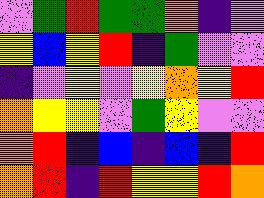[["violet", "green", "red", "green", "green", "orange", "indigo", "violet"], ["yellow", "blue", "yellow", "red", "indigo", "green", "violet", "violet"], ["indigo", "violet", "yellow", "violet", "yellow", "orange", "yellow", "red"], ["orange", "yellow", "yellow", "violet", "green", "yellow", "violet", "violet"], ["orange", "red", "indigo", "blue", "indigo", "blue", "indigo", "red"], ["orange", "red", "indigo", "red", "yellow", "yellow", "red", "orange"]]